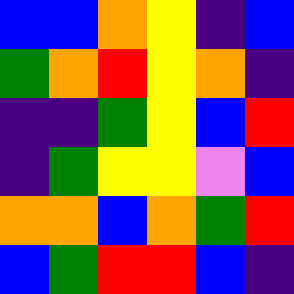[["blue", "blue", "orange", "yellow", "indigo", "blue"], ["green", "orange", "red", "yellow", "orange", "indigo"], ["indigo", "indigo", "green", "yellow", "blue", "red"], ["indigo", "green", "yellow", "yellow", "violet", "blue"], ["orange", "orange", "blue", "orange", "green", "red"], ["blue", "green", "red", "red", "blue", "indigo"]]